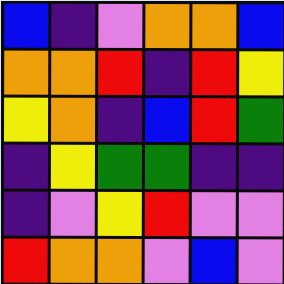[["blue", "indigo", "violet", "orange", "orange", "blue"], ["orange", "orange", "red", "indigo", "red", "yellow"], ["yellow", "orange", "indigo", "blue", "red", "green"], ["indigo", "yellow", "green", "green", "indigo", "indigo"], ["indigo", "violet", "yellow", "red", "violet", "violet"], ["red", "orange", "orange", "violet", "blue", "violet"]]